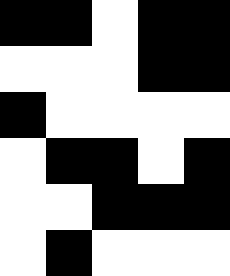[["black", "black", "white", "black", "black"], ["white", "white", "white", "black", "black"], ["black", "white", "white", "white", "white"], ["white", "black", "black", "white", "black"], ["white", "white", "black", "black", "black"], ["white", "black", "white", "white", "white"]]